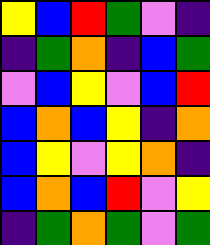[["yellow", "blue", "red", "green", "violet", "indigo"], ["indigo", "green", "orange", "indigo", "blue", "green"], ["violet", "blue", "yellow", "violet", "blue", "red"], ["blue", "orange", "blue", "yellow", "indigo", "orange"], ["blue", "yellow", "violet", "yellow", "orange", "indigo"], ["blue", "orange", "blue", "red", "violet", "yellow"], ["indigo", "green", "orange", "green", "violet", "green"]]